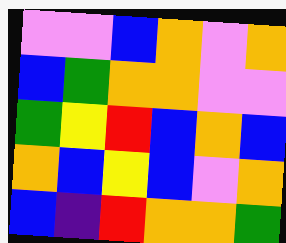[["violet", "violet", "blue", "orange", "violet", "orange"], ["blue", "green", "orange", "orange", "violet", "violet"], ["green", "yellow", "red", "blue", "orange", "blue"], ["orange", "blue", "yellow", "blue", "violet", "orange"], ["blue", "indigo", "red", "orange", "orange", "green"]]